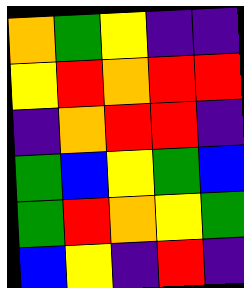[["orange", "green", "yellow", "indigo", "indigo"], ["yellow", "red", "orange", "red", "red"], ["indigo", "orange", "red", "red", "indigo"], ["green", "blue", "yellow", "green", "blue"], ["green", "red", "orange", "yellow", "green"], ["blue", "yellow", "indigo", "red", "indigo"]]